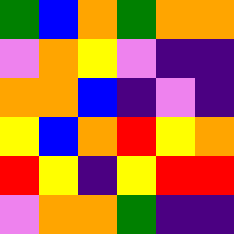[["green", "blue", "orange", "green", "orange", "orange"], ["violet", "orange", "yellow", "violet", "indigo", "indigo"], ["orange", "orange", "blue", "indigo", "violet", "indigo"], ["yellow", "blue", "orange", "red", "yellow", "orange"], ["red", "yellow", "indigo", "yellow", "red", "red"], ["violet", "orange", "orange", "green", "indigo", "indigo"]]